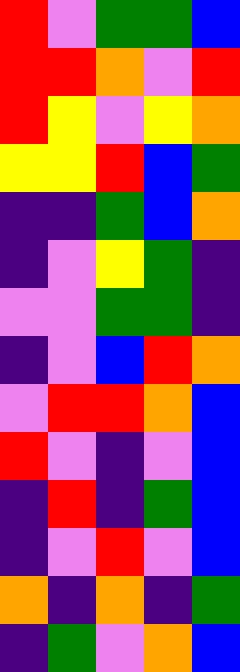[["red", "violet", "green", "green", "blue"], ["red", "red", "orange", "violet", "red"], ["red", "yellow", "violet", "yellow", "orange"], ["yellow", "yellow", "red", "blue", "green"], ["indigo", "indigo", "green", "blue", "orange"], ["indigo", "violet", "yellow", "green", "indigo"], ["violet", "violet", "green", "green", "indigo"], ["indigo", "violet", "blue", "red", "orange"], ["violet", "red", "red", "orange", "blue"], ["red", "violet", "indigo", "violet", "blue"], ["indigo", "red", "indigo", "green", "blue"], ["indigo", "violet", "red", "violet", "blue"], ["orange", "indigo", "orange", "indigo", "green"], ["indigo", "green", "violet", "orange", "blue"]]